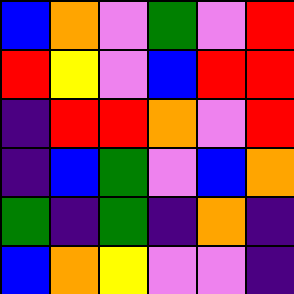[["blue", "orange", "violet", "green", "violet", "red"], ["red", "yellow", "violet", "blue", "red", "red"], ["indigo", "red", "red", "orange", "violet", "red"], ["indigo", "blue", "green", "violet", "blue", "orange"], ["green", "indigo", "green", "indigo", "orange", "indigo"], ["blue", "orange", "yellow", "violet", "violet", "indigo"]]